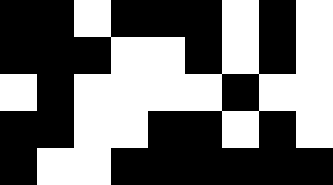[["black", "black", "white", "black", "black", "black", "white", "black", "white"], ["black", "black", "black", "white", "white", "black", "white", "black", "white"], ["white", "black", "white", "white", "white", "white", "black", "white", "white"], ["black", "black", "white", "white", "black", "black", "white", "black", "white"], ["black", "white", "white", "black", "black", "black", "black", "black", "black"]]